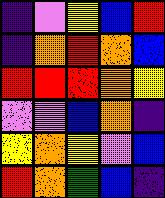[["indigo", "violet", "yellow", "blue", "red"], ["indigo", "orange", "red", "orange", "blue"], ["red", "red", "red", "orange", "yellow"], ["violet", "violet", "blue", "orange", "indigo"], ["yellow", "orange", "yellow", "violet", "blue"], ["red", "orange", "green", "blue", "indigo"]]